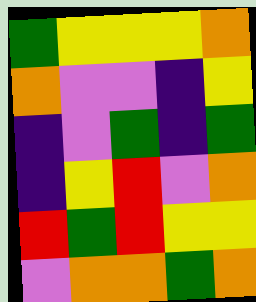[["green", "yellow", "yellow", "yellow", "orange"], ["orange", "violet", "violet", "indigo", "yellow"], ["indigo", "violet", "green", "indigo", "green"], ["indigo", "yellow", "red", "violet", "orange"], ["red", "green", "red", "yellow", "yellow"], ["violet", "orange", "orange", "green", "orange"]]